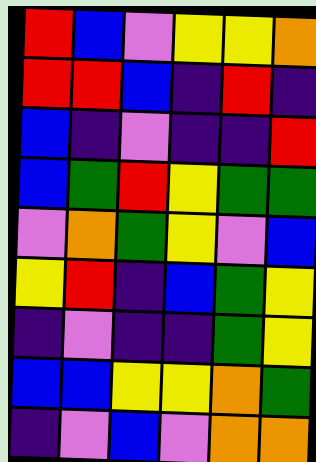[["red", "blue", "violet", "yellow", "yellow", "orange"], ["red", "red", "blue", "indigo", "red", "indigo"], ["blue", "indigo", "violet", "indigo", "indigo", "red"], ["blue", "green", "red", "yellow", "green", "green"], ["violet", "orange", "green", "yellow", "violet", "blue"], ["yellow", "red", "indigo", "blue", "green", "yellow"], ["indigo", "violet", "indigo", "indigo", "green", "yellow"], ["blue", "blue", "yellow", "yellow", "orange", "green"], ["indigo", "violet", "blue", "violet", "orange", "orange"]]